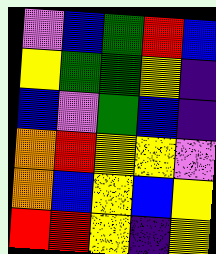[["violet", "blue", "green", "red", "blue"], ["yellow", "green", "green", "yellow", "indigo"], ["blue", "violet", "green", "blue", "indigo"], ["orange", "red", "yellow", "yellow", "violet"], ["orange", "blue", "yellow", "blue", "yellow"], ["red", "red", "yellow", "indigo", "yellow"]]